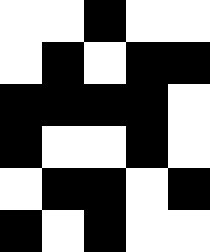[["white", "white", "black", "white", "white"], ["white", "black", "white", "black", "black"], ["black", "black", "black", "black", "white"], ["black", "white", "white", "black", "white"], ["white", "black", "black", "white", "black"], ["black", "white", "black", "white", "white"]]